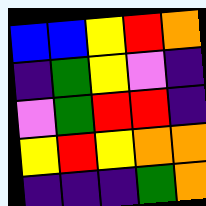[["blue", "blue", "yellow", "red", "orange"], ["indigo", "green", "yellow", "violet", "indigo"], ["violet", "green", "red", "red", "indigo"], ["yellow", "red", "yellow", "orange", "orange"], ["indigo", "indigo", "indigo", "green", "orange"]]